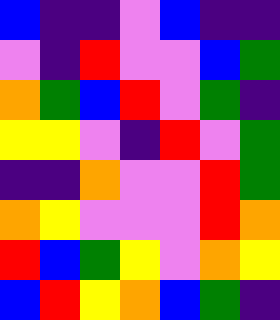[["blue", "indigo", "indigo", "violet", "blue", "indigo", "indigo"], ["violet", "indigo", "red", "violet", "violet", "blue", "green"], ["orange", "green", "blue", "red", "violet", "green", "indigo"], ["yellow", "yellow", "violet", "indigo", "red", "violet", "green"], ["indigo", "indigo", "orange", "violet", "violet", "red", "green"], ["orange", "yellow", "violet", "violet", "violet", "red", "orange"], ["red", "blue", "green", "yellow", "violet", "orange", "yellow"], ["blue", "red", "yellow", "orange", "blue", "green", "indigo"]]